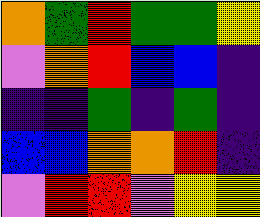[["orange", "green", "red", "green", "green", "yellow"], ["violet", "orange", "red", "blue", "blue", "indigo"], ["indigo", "indigo", "green", "indigo", "green", "indigo"], ["blue", "blue", "orange", "orange", "red", "indigo"], ["violet", "red", "red", "violet", "yellow", "yellow"]]